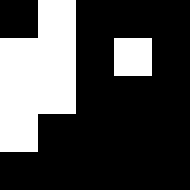[["black", "white", "black", "black", "black"], ["white", "white", "black", "white", "black"], ["white", "white", "black", "black", "black"], ["white", "black", "black", "black", "black"], ["black", "black", "black", "black", "black"]]